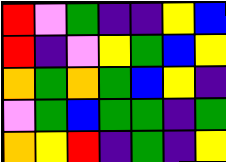[["red", "violet", "green", "indigo", "indigo", "yellow", "blue"], ["red", "indigo", "violet", "yellow", "green", "blue", "yellow"], ["orange", "green", "orange", "green", "blue", "yellow", "indigo"], ["violet", "green", "blue", "green", "green", "indigo", "green"], ["orange", "yellow", "red", "indigo", "green", "indigo", "yellow"]]